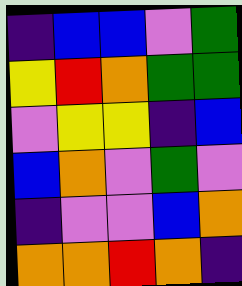[["indigo", "blue", "blue", "violet", "green"], ["yellow", "red", "orange", "green", "green"], ["violet", "yellow", "yellow", "indigo", "blue"], ["blue", "orange", "violet", "green", "violet"], ["indigo", "violet", "violet", "blue", "orange"], ["orange", "orange", "red", "orange", "indigo"]]